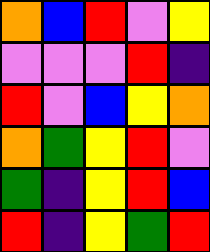[["orange", "blue", "red", "violet", "yellow"], ["violet", "violet", "violet", "red", "indigo"], ["red", "violet", "blue", "yellow", "orange"], ["orange", "green", "yellow", "red", "violet"], ["green", "indigo", "yellow", "red", "blue"], ["red", "indigo", "yellow", "green", "red"]]